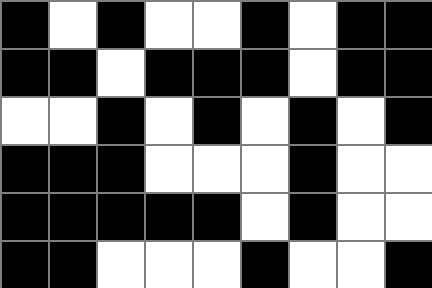[["black", "white", "black", "white", "white", "black", "white", "black", "black"], ["black", "black", "white", "black", "black", "black", "white", "black", "black"], ["white", "white", "black", "white", "black", "white", "black", "white", "black"], ["black", "black", "black", "white", "white", "white", "black", "white", "white"], ["black", "black", "black", "black", "black", "white", "black", "white", "white"], ["black", "black", "white", "white", "white", "black", "white", "white", "black"]]